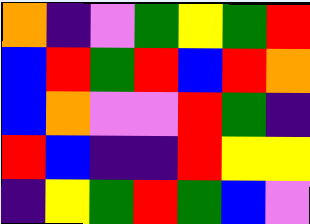[["orange", "indigo", "violet", "green", "yellow", "green", "red"], ["blue", "red", "green", "red", "blue", "red", "orange"], ["blue", "orange", "violet", "violet", "red", "green", "indigo"], ["red", "blue", "indigo", "indigo", "red", "yellow", "yellow"], ["indigo", "yellow", "green", "red", "green", "blue", "violet"]]